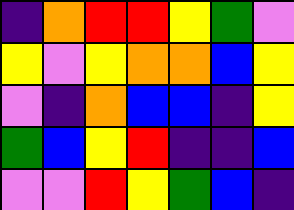[["indigo", "orange", "red", "red", "yellow", "green", "violet"], ["yellow", "violet", "yellow", "orange", "orange", "blue", "yellow"], ["violet", "indigo", "orange", "blue", "blue", "indigo", "yellow"], ["green", "blue", "yellow", "red", "indigo", "indigo", "blue"], ["violet", "violet", "red", "yellow", "green", "blue", "indigo"]]